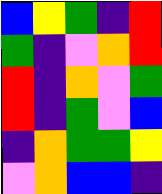[["blue", "yellow", "green", "indigo", "red"], ["green", "indigo", "violet", "orange", "red"], ["red", "indigo", "orange", "violet", "green"], ["red", "indigo", "green", "violet", "blue"], ["indigo", "orange", "green", "green", "yellow"], ["violet", "orange", "blue", "blue", "indigo"]]